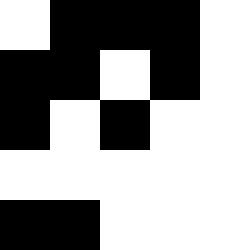[["white", "black", "black", "black", "white"], ["black", "black", "white", "black", "white"], ["black", "white", "black", "white", "white"], ["white", "white", "white", "white", "white"], ["black", "black", "white", "white", "white"]]